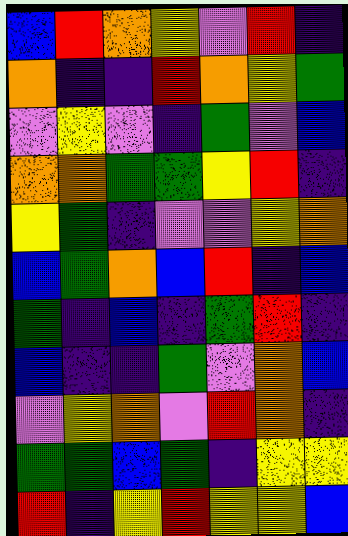[["blue", "red", "orange", "yellow", "violet", "red", "indigo"], ["orange", "indigo", "indigo", "red", "orange", "yellow", "green"], ["violet", "yellow", "violet", "indigo", "green", "violet", "blue"], ["orange", "orange", "green", "green", "yellow", "red", "indigo"], ["yellow", "green", "indigo", "violet", "violet", "yellow", "orange"], ["blue", "green", "orange", "blue", "red", "indigo", "blue"], ["green", "indigo", "blue", "indigo", "green", "red", "indigo"], ["blue", "indigo", "indigo", "green", "violet", "orange", "blue"], ["violet", "yellow", "orange", "violet", "red", "orange", "indigo"], ["green", "green", "blue", "green", "indigo", "yellow", "yellow"], ["red", "indigo", "yellow", "red", "yellow", "yellow", "blue"]]